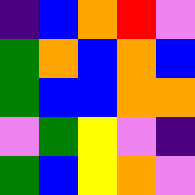[["indigo", "blue", "orange", "red", "violet"], ["green", "orange", "blue", "orange", "blue"], ["green", "blue", "blue", "orange", "orange"], ["violet", "green", "yellow", "violet", "indigo"], ["green", "blue", "yellow", "orange", "violet"]]